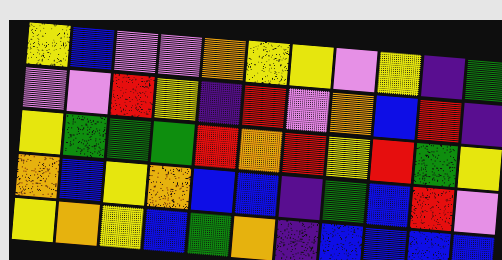[["yellow", "blue", "violet", "violet", "orange", "yellow", "yellow", "violet", "yellow", "indigo", "green"], ["violet", "violet", "red", "yellow", "indigo", "red", "violet", "orange", "blue", "red", "indigo"], ["yellow", "green", "green", "green", "red", "orange", "red", "yellow", "red", "green", "yellow"], ["orange", "blue", "yellow", "orange", "blue", "blue", "indigo", "green", "blue", "red", "violet"], ["yellow", "orange", "yellow", "blue", "green", "orange", "indigo", "blue", "blue", "blue", "blue"]]